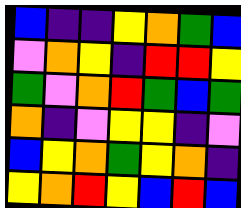[["blue", "indigo", "indigo", "yellow", "orange", "green", "blue"], ["violet", "orange", "yellow", "indigo", "red", "red", "yellow"], ["green", "violet", "orange", "red", "green", "blue", "green"], ["orange", "indigo", "violet", "yellow", "yellow", "indigo", "violet"], ["blue", "yellow", "orange", "green", "yellow", "orange", "indigo"], ["yellow", "orange", "red", "yellow", "blue", "red", "blue"]]